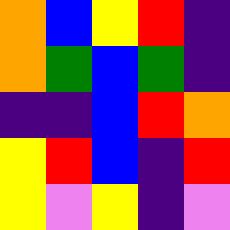[["orange", "blue", "yellow", "red", "indigo"], ["orange", "green", "blue", "green", "indigo"], ["indigo", "indigo", "blue", "red", "orange"], ["yellow", "red", "blue", "indigo", "red"], ["yellow", "violet", "yellow", "indigo", "violet"]]